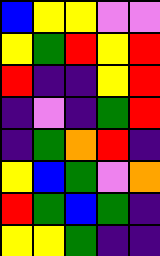[["blue", "yellow", "yellow", "violet", "violet"], ["yellow", "green", "red", "yellow", "red"], ["red", "indigo", "indigo", "yellow", "red"], ["indigo", "violet", "indigo", "green", "red"], ["indigo", "green", "orange", "red", "indigo"], ["yellow", "blue", "green", "violet", "orange"], ["red", "green", "blue", "green", "indigo"], ["yellow", "yellow", "green", "indigo", "indigo"]]